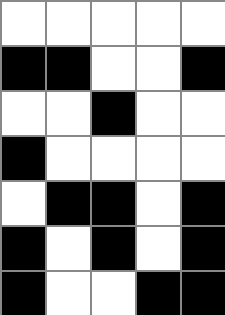[["white", "white", "white", "white", "white"], ["black", "black", "white", "white", "black"], ["white", "white", "black", "white", "white"], ["black", "white", "white", "white", "white"], ["white", "black", "black", "white", "black"], ["black", "white", "black", "white", "black"], ["black", "white", "white", "black", "black"]]